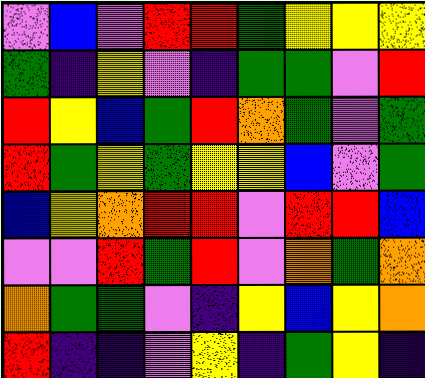[["violet", "blue", "violet", "red", "red", "green", "yellow", "yellow", "yellow"], ["green", "indigo", "yellow", "violet", "indigo", "green", "green", "violet", "red"], ["red", "yellow", "blue", "green", "red", "orange", "green", "violet", "green"], ["red", "green", "yellow", "green", "yellow", "yellow", "blue", "violet", "green"], ["blue", "yellow", "orange", "red", "red", "violet", "red", "red", "blue"], ["violet", "violet", "red", "green", "red", "violet", "orange", "green", "orange"], ["orange", "green", "green", "violet", "indigo", "yellow", "blue", "yellow", "orange"], ["red", "indigo", "indigo", "violet", "yellow", "indigo", "green", "yellow", "indigo"]]